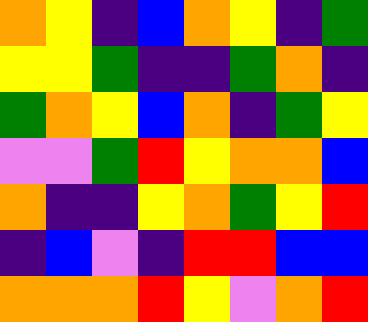[["orange", "yellow", "indigo", "blue", "orange", "yellow", "indigo", "green"], ["yellow", "yellow", "green", "indigo", "indigo", "green", "orange", "indigo"], ["green", "orange", "yellow", "blue", "orange", "indigo", "green", "yellow"], ["violet", "violet", "green", "red", "yellow", "orange", "orange", "blue"], ["orange", "indigo", "indigo", "yellow", "orange", "green", "yellow", "red"], ["indigo", "blue", "violet", "indigo", "red", "red", "blue", "blue"], ["orange", "orange", "orange", "red", "yellow", "violet", "orange", "red"]]